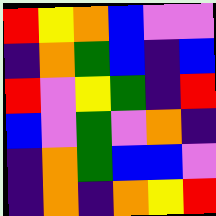[["red", "yellow", "orange", "blue", "violet", "violet"], ["indigo", "orange", "green", "blue", "indigo", "blue"], ["red", "violet", "yellow", "green", "indigo", "red"], ["blue", "violet", "green", "violet", "orange", "indigo"], ["indigo", "orange", "green", "blue", "blue", "violet"], ["indigo", "orange", "indigo", "orange", "yellow", "red"]]